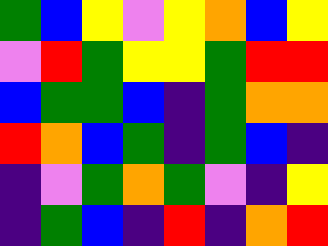[["green", "blue", "yellow", "violet", "yellow", "orange", "blue", "yellow"], ["violet", "red", "green", "yellow", "yellow", "green", "red", "red"], ["blue", "green", "green", "blue", "indigo", "green", "orange", "orange"], ["red", "orange", "blue", "green", "indigo", "green", "blue", "indigo"], ["indigo", "violet", "green", "orange", "green", "violet", "indigo", "yellow"], ["indigo", "green", "blue", "indigo", "red", "indigo", "orange", "red"]]